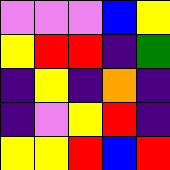[["violet", "violet", "violet", "blue", "yellow"], ["yellow", "red", "red", "indigo", "green"], ["indigo", "yellow", "indigo", "orange", "indigo"], ["indigo", "violet", "yellow", "red", "indigo"], ["yellow", "yellow", "red", "blue", "red"]]